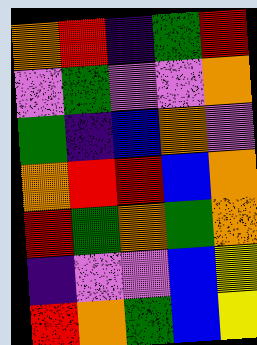[["orange", "red", "indigo", "green", "red"], ["violet", "green", "violet", "violet", "orange"], ["green", "indigo", "blue", "orange", "violet"], ["orange", "red", "red", "blue", "orange"], ["red", "green", "orange", "green", "orange"], ["indigo", "violet", "violet", "blue", "yellow"], ["red", "orange", "green", "blue", "yellow"]]